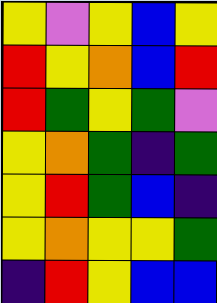[["yellow", "violet", "yellow", "blue", "yellow"], ["red", "yellow", "orange", "blue", "red"], ["red", "green", "yellow", "green", "violet"], ["yellow", "orange", "green", "indigo", "green"], ["yellow", "red", "green", "blue", "indigo"], ["yellow", "orange", "yellow", "yellow", "green"], ["indigo", "red", "yellow", "blue", "blue"]]